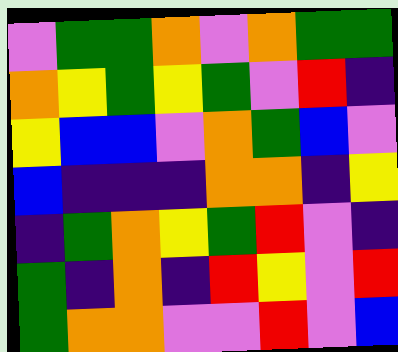[["violet", "green", "green", "orange", "violet", "orange", "green", "green"], ["orange", "yellow", "green", "yellow", "green", "violet", "red", "indigo"], ["yellow", "blue", "blue", "violet", "orange", "green", "blue", "violet"], ["blue", "indigo", "indigo", "indigo", "orange", "orange", "indigo", "yellow"], ["indigo", "green", "orange", "yellow", "green", "red", "violet", "indigo"], ["green", "indigo", "orange", "indigo", "red", "yellow", "violet", "red"], ["green", "orange", "orange", "violet", "violet", "red", "violet", "blue"]]